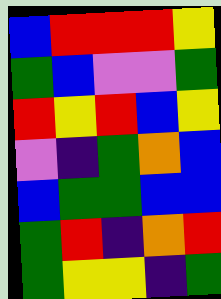[["blue", "red", "red", "red", "yellow"], ["green", "blue", "violet", "violet", "green"], ["red", "yellow", "red", "blue", "yellow"], ["violet", "indigo", "green", "orange", "blue"], ["blue", "green", "green", "blue", "blue"], ["green", "red", "indigo", "orange", "red"], ["green", "yellow", "yellow", "indigo", "green"]]